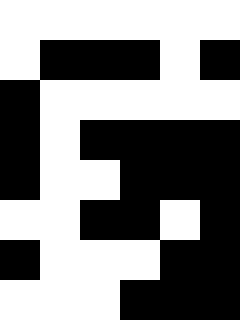[["white", "white", "white", "white", "white", "white"], ["white", "black", "black", "black", "white", "black"], ["black", "white", "white", "white", "white", "white"], ["black", "white", "black", "black", "black", "black"], ["black", "white", "white", "black", "black", "black"], ["white", "white", "black", "black", "white", "black"], ["black", "white", "white", "white", "black", "black"], ["white", "white", "white", "black", "black", "black"]]